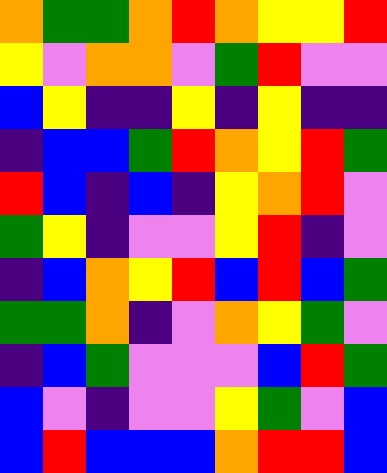[["orange", "green", "green", "orange", "red", "orange", "yellow", "yellow", "red"], ["yellow", "violet", "orange", "orange", "violet", "green", "red", "violet", "violet"], ["blue", "yellow", "indigo", "indigo", "yellow", "indigo", "yellow", "indigo", "indigo"], ["indigo", "blue", "blue", "green", "red", "orange", "yellow", "red", "green"], ["red", "blue", "indigo", "blue", "indigo", "yellow", "orange", "red", "violet"], ["green", "yellow", "indigo", "violet", "violet", "yellow", "red", "indigo", "violet"], ["indigo", "blue", "orange", "yellow", "red", "blue", "red", "blue", "green"], ["green", "green", "orange", "indigo", "violet", "orange", "yellow", "green", "violet"], ["indigo", "blue", "green", "violet", "violet", "violet", "blue", "red", "green"], ["blue", "violet", "indigo", "violet", "violet", "yellow", "green", "violet", "blue"], ["blue", "red", "blue", "blue", "blue", "orange", "red", "red", "blue"]]